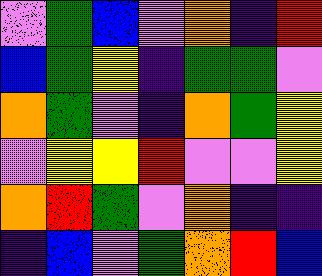[["violet", "green", "blue", "violet", "orange", "indigo", "red"], ["blue", "green", "yellow", "indigo", "green", "green", "violet"], ["orange", "green", "violet", "indigo", "orange", "green", "yellow"], ["violet", "yellow", "yellow", "red", "violet", "violet", "yellow"], ["orange", "red", "green", "violet", "orange", "indigo", "indigo"], ["indigo", "blue", "violet", "green", "orange", "red", "blue"]]